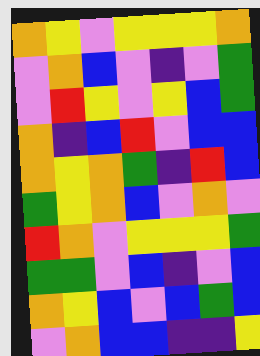[["orange", "yellow", "violet", "yellow", "yellow", "yellow", "orange"], ["violet", "orange", "blue", "violet", "indigo", "violet", "green"], ["violet", "red", "yellow", "violet", "yellow", "blue", "green"], ["orange", "indigo", "blue", "red", "violet", "blue", "blue"], ["orange", "yellow", "orange", "green", "indigo", "red", "blue"], ["green", "yellow", "orange", "blue", "violet", "orange", "violet"], ["red", "orange", "violet", "yellow", "yellow", "yellow", "green"], ["green", "green", "violet", "blue", "indigo", "violet", "blue"], ["orange", "yellow", "blue", "violet", "blue", "green", "blue"], ["violet", "orange", "blue", "blue", "indigo", "indigo", "yellow"]]